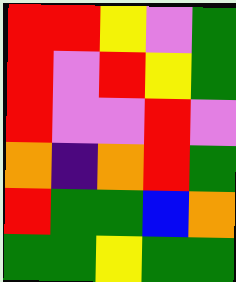[["red", "red", "yellow", "violet", "green"], ["red", "violet", "red", "yellow", "green"], ["red", "violet", "violet", "red", "violet"], ["orange", "indigo", "orange", "red", "green"], ["red", "green", "green", "blue", "orange"], ["green", "green", "yellow", "green", "green"]]